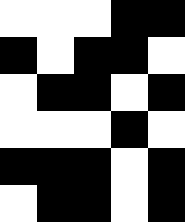[["white", "white", "white", "black", "black"], ["black", "white", "black", "black", "white"], ["white", "black", "black", "white", "black"], ["white", "white", "white", "black", "white"], ["black", "black", "black", "white", "black"], ["white", "black", "black", "white", "black"]]